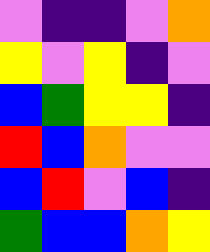[["violet", "indigo", "indigo", "violet", "orange"], ["yellow", "violet", "yellow", "indigo", "violet"], ["blue", "green", "yellow", "yellow", "indigo"], ["red", "blue", "orange", "violet", "violet"], ["blue", "red", "violet", "blue", "indigo"], ["green", "blue", "blue", "orange", "yellow"]]